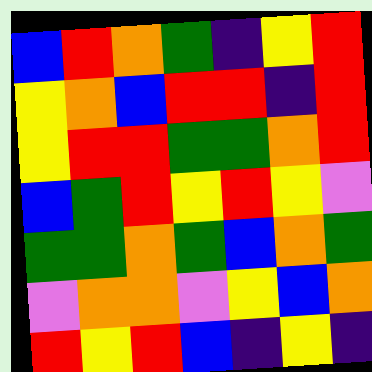[["blue", "red", "orange", "green", "indigo", "yellow", "red"], ["yellow", "orange", "blue", "red", "red", "indigo", "red"], ["yellow", "red", "red", "green", "green", "orange", "red"], ["blue", "green", "red", "yellow", "red", "yellow", "violet"], ["green", "green", "orange", "green", "blue", "orange", "green"], ["violet", "orange", "orange", "violet", "yellow", "blue", "orange"], ["red", "yellow", "red", "blue", "indigo", "yellow", "indigo"]]